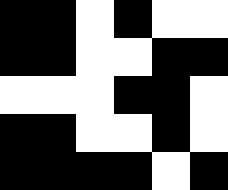[["black", "black", "white", "black", "white", "white"], ["black", "black", "white", "white", "black", "black"], ["white", "white", "white", "black", "black", "white"], ["black", "black", "white", "white", "black", "white"], ["black", "black", "black", "black", "white", "black"]]